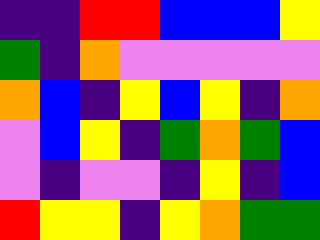[["indigo", "indigo", "red", "red", "blue", "blue", "blue", "yellow"], ["green", "indigo", "orange", "violet", "violet", "violet", "violet", "violet"], ["orange", "blue", "indigo", "yellow", "blue", "yellow", "indigo", "orange"], ["violet", "blue", "yellow", "indigo", "green", "orange", "green", "blue"], ["violet", "indigo", "violet", "violet", "indigo", "yellow", "indigo", "blue"], ["red", "yellow", "yellow", "indigo", "yellow", "orange", "green", "green"]]